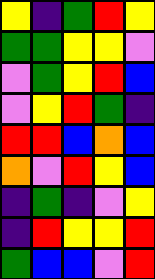[["yellow", "indigo", "green", "red", "yellow"], ["green", "green", "yellow", "yellow", "violet"], ["violet", "green", "yellow", "red", "blue"], ["violet", "yellow", "red", "green", "indigo"], ["red", "red", "blue", "orange", "blue"], ["orange", "violet", "red", "yellow", "blue"], ["indigo", "green", "indigo", "violet", "yellow"], ["indigo", "red", "yellow", "yellow", "red"], ["green", "blue", "blue", "violet", "red"]]